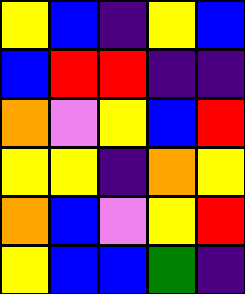[["yellow", "blue", "indigo", "yellow", "blue"], ["blue", "red", "red", "indigo", "indigo"], ["orange", "violet", "yellow", "blue", "red"], ["yellow", "yellow", "indigo", "orange", "yellow"], ["orange", "blue", "violet", "yellow", "red"], ["yellow", "blue", "blue", "green", "indigo"]]